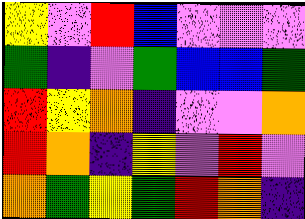[["yellow", "violet", "red", "blue", "violet", "violet", "violet"], ["green", "indigo", "violet", "green", "blue", "blue", "green"], ["red", "yellow", "orange", "indigo", "violet", "violet", "orange"], ["red", "orange", "indigo", "yellow", "violet", "red", "violet"], ["orange", "green", "yellow", "green", "red", "orange", "indigo"]]